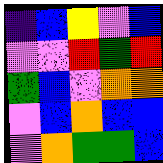[["indigo", "blue", "yellow", "violet", "blue"], ["violet", "violet", "red", "green", "red"], ["green", "blue", "violet", "orange", "orange"], ["violet", "blue", "orange", "blue", "blue"], ["violet", "orange", "green", "green", "blue"]]